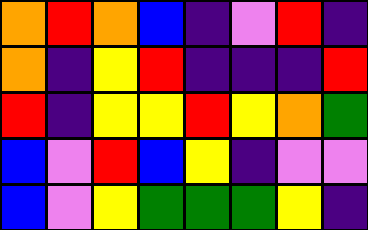[["orange", "red", "orange", "blue", "indigo", "violet", "red", "indigo"], ["orange", "indigo", "yellow", "red", "indigo", "indigo", "indigo", "red"], ["red", "indigo", "yellow", "yellow", "red", "yellow", "orange", "green"], ["blue", "violet", "red", "blue", "yellow", "indigo", "violet", "violet"], ["blue", "violet", "yellow", "green", "green", "green", "yellow", "indigo"]]